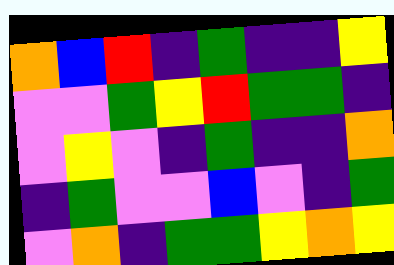[["orange", "blue", "red", "indigo", "green", "indigo", "indigo", "yellow"], ["violet", "violet", "green", "yellow", "red", "green", "green", "indigo"], ["violet", "yellow", "violet", "indigo", "green", "indigo", "indigo", "orange"], ["indigo", "green", "violet", "violet", "blue", "violet", "indigo", "green"], ["violet", "orange", "indigo", "green", "green", "yellow", "orange", "yellow"]]